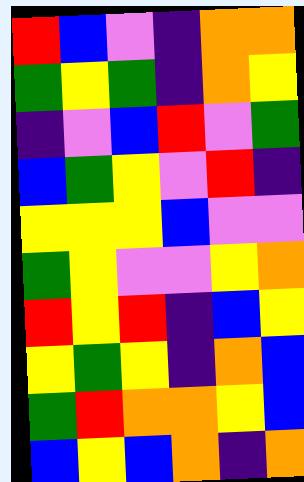[["red", "blue", "violet", "indigo", "orange", "orange"], ["green", "yellow", "green", "indigo", "orange", "yellow"], ["indigo", "violet", "blue", "red", "violet", "green"], ["blue", "green", "yellow", "violet", "red", "indigo"], ["yellow", "yellow", "yellow", "blue", "violet", "violet"], ["green", "yellow", "violet", "violet", "yellow", "orange"], ["red", "yellow", "red", "indigo", "blue", "yellow"], ["yellow", "green", "yellow", "indigo", "orange", "blue"], ["green", "red", "orange", "orange", "yellow", "blue"], ["blue", "yellow", "blue", "orange", "indigo", "orange"]]